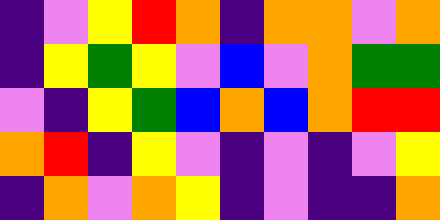[["indigo", "violet", "yellow", "red", "orange", "indigo", "orange", "orange", "violet", "orange"], ["indigo", "yellow", "green", "yellow", "violet", "blue", "violet", "orange", "green", "green"], ["violet", "indigo", "yellow", "green", "blue", "orange", "blue", "orange", "red", "red"], ["orange", "red", "indigo", "yellow", "violet", "indigo", "violet", "indigo", "violet", "yellow"], ["indigo", "orange", "violet", "orange", "yellow", "indigo", "violet", "indigo", "indigo", "orange"]]